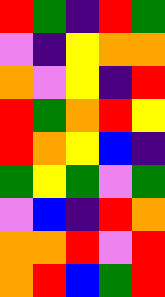[["red", "green", "indigo", "red", "green"], ["violet", "indigo", "yellow", "orange", "orange"], ["orange", "violet", "yellow", "indigo", "red"], ["red", "green", "orange", "red", "yellow"], ["red", "orange", "yellow", "blue", "indigo"], ["green", "yellow", "green", "violet", "green"], ["violet", "blue", "indigo", "red", "orange"], ["orange", "orange", "red", "violet", "red"], ["orange", "red", "blue", "green", "red"]]